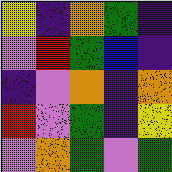[["yellow", "indigo", "orange", "green", "indigo"], ["violet", "red", "green", "blue", "indigo"], ["indigo", "violet", "orange", "indigo", "orange"], ["red", "violet", "green", "indigo", "yellow"], ["violet", "orange", "green", "violet", "green"]]